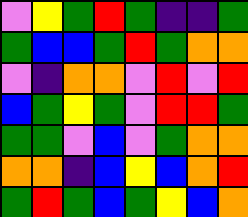[["violet", "yellow", "green", "red", "green", "indigo", "indigo", "green"], ["green", "blue", "blue", "green", "red", "green", "orange", "orange"], ["violet", "indigo", "orange", "orange", "violet", "red", "violet", "red"], ["blue", "green", "yellow", "green", "violet", "red", "red", "green"], ["green", "green", "violet", "blue", "violet", "green", "orange", "orange"], ["orange", "orange", "indigo", "blue", "yellow", "blue", "orange", "red"], ["green", "red", "green", "blue", "green", "yellow", "blue", "orange"]]